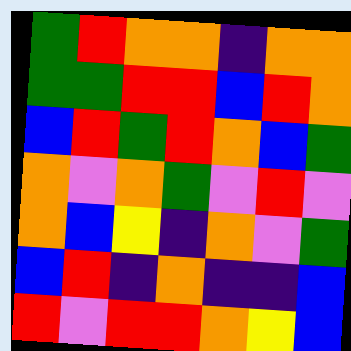[["green", "red", "orange", "orange", "indigo", "orange", "orange"], ["green", "green", "red", "red", "blue", "red", "orange"], ["blue", "red", "green", "red", "orange", "blue", "green"], ["orange", "violet", "orange", "green", "violet", "red", "violet"], ["orange", "blue", "yellow", "indigo", "orange", "violet", "green"], ["blue", "red", "indigo", "orange", "indigo", "indigo", "blue"], ["red", "violet", "red", "red", "orange", "yellow", "blue"]]